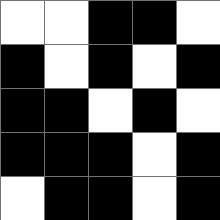[["white", "white", "black", "black", "white"], ["black", "white", "black", "white", "black"], ["black", "black", "white", "black", "white"], ["black", "black", "black", "white", "black"], ["white", "black", "black", "white", "black"]]